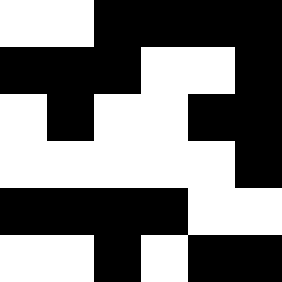[["white", "white", "black", "black", "black", "black"], ["black", "black", "black", "white", "white", "black"], ["white", "black", "white", "white", "black", "black"], ["white", "white", "white", "white", "white", "black"], ["black", "black", "black", "black", "white", "white"], ["white", "white", "black", "white", "black", "black"]]